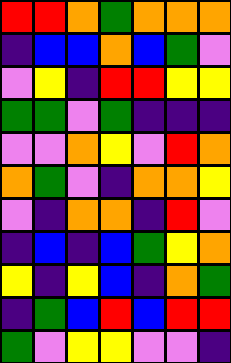[["red", "red", "orange", "green", "orange", "orange", "orange"], ["indigo", "blue", "blue", "orange", "blue", "green", "violet"], ["violet", "yellow", "indigo", "red", "red", "yellow", "yellow"], ["green", "green", "violet", "green", "indigo", "indigo", "indigo"], ["violet", "violet", "orange", "yellow", "violet", "red", "orange"], ["orange", "green", "violet", "indigo", "orange", "orange", "yellow"], ["violet", "indigo", "orange", "orange", "indigo", "red", "violet"], ["indigo", "blue", "indigo", "blue", "green", "yellow", "orange"], ["yellow", "indigo", "yellow", "blue", "indigo", "orange", "green"], ["indigo", "green", "blue", "red", "blue", "red", "red"], ["green", "violet", "yellow", "yellow", "violet", "violet", "indigo"]]